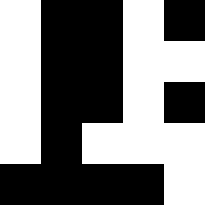[["white", "black", "black", "white", "black"], ["white", "black", "black", "white", "white"], ["white", "black", "black", "white", "black"], ["white", "black", "white", "white", "white"], ["black", "black", "black", "black", "white"]]